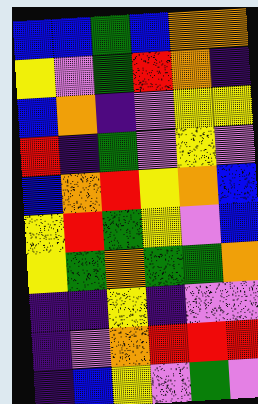[["blue", "blue", "green", "blue", "orange", "orange"], ["yellow", "violet", "green", "red", "orange", "indigo"], ["blue", "orange", "indigo", "violet", "yellow", "yellow"], ["red", "indigo", "green", "violet", "yellow", "violet"], ["blue", "orange", "red", "yellow", "orange", "blue"], ["yellow", "red", "green", "yellow", "violet", "blue"], ["yellow", "green", "orange", "green", "green", "orange"], ["indigo", "indigo", "yellow", "indigo", "violet", "violet"], ["indigo", "violet", "orange", "red", "red", "red"], ["indigo", "blue", "yellow", "violet", "green", "violet"]]